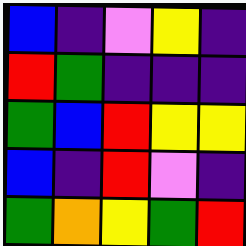[["blue", "indigo", "violet", "yellow", "indigo"], ["red", "green", "indigo", "indigo", "indigo"], ["green", "blue", "red", "yellow", "yellow"], ["blue", "indigo", "red", "violet", "indigo"], ["green", "orange", "yellow", "green", "red"]]